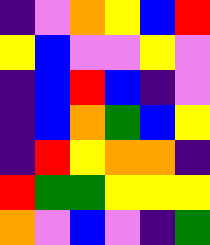[["indigo", "violet", "orange", "yellow", "blue", "red"], ["yellow", "blue", "violet", "violet", "yellow", "violet"], ["indigo", "blue", "red", "blue", "indigo", "violet"], ["indigo", "blue", "orange", "green", "blue", "yellow"], ["indigo", "red", "yellow", "orange", "orange", "indigo"], ["red", "green", "green", "yellow", "yellow", "yellow"], ["orange", "violet", "blue", "violet", "indigo", "green"]]